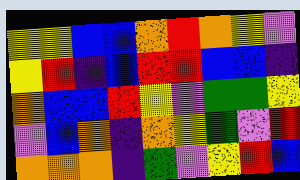[["yellow", "yellow", "blue", "blue", "orange", "red", "orange", "yellow", "violet"], ["yellow", "red", "indigo", "blue", "red", "red", "blue", "blue", "indigo"], ["orange", "blue", "blue", "red", "yellow", "violet", "green", "green", "yellow"], ["violet", "blue", "orange", "indigo", "orange", "yellow", "green", "violet", "red"], ["orange", "orange", "orange", "indigo", "green", "violet", "yellow", "red", "blue"]]